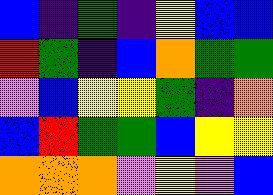[["blue", "indigo", "green", "indigo", "yellow", "blue", "blue"], ["red", "green", "indigo", "blue", "orange", "green", "green"], ["violet", "blue", "yellow", "yellow", "green", "indigo", "orange"], ["blue", "red", "green", "green", "blue", "yellow", "yellow"], ["orange", "orange", "orange", "violet", "yellow", "violet", "blue"]]